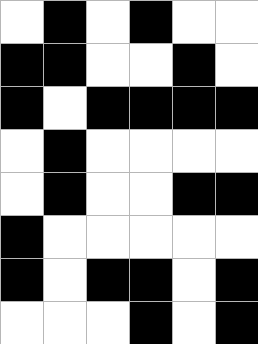[["white", "black", "white", "black", "white", "white"], ["black", "black", "white", "white", "black", "white"], ["black", "white", "black", "black", "black", "black"], ["white", "black", "white", "white", "white", "white"], ["white", "black", "white", "white", "black", "black"], ["black", "white", "white", "white", "white", "white"], ["black", "white", "black", "black", "white", "black"], ["white", "white", "white", "black", "white", "black"]]